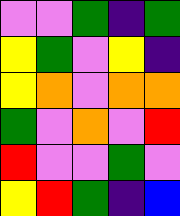[["violet", "violet", "green", "indigo", "green"], ["yellow", "green", "violet", "yellow", "indigo"], ["yellow", "orange", "violet", "orange", "orange"], ["green", "violet", "orange", "violet", "red"], ["red", "violet", "violet", "green", "violet"], ["yellow", "red", "green", "indigo", "blue"]]